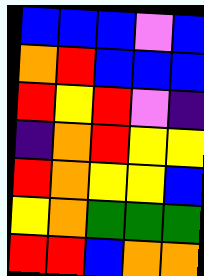[["blue", "blue", "blue", "violet", "blue"], ["orange", "red", "blue", "blue", "blue"], ["red", "yellow", "red", "violet", "indigo"], ["indigo", "orange", "red", "yellow", "yellow"], ["red", "orange", "yellow", "yellow", "blue"], ["yellow", "orange", "green", "green", "green"], ["red", "red", "blue", "orange", "orange"]]